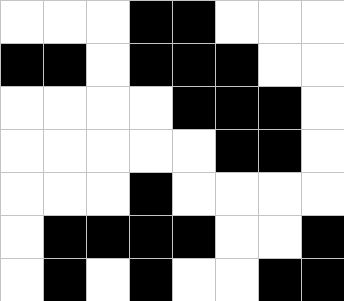[["white", "white", "white", "black", "black", "white", "white", "white"], ["black", "black", "white", "black", "black", "black", "white", "white"], ["white", "white", "white", "white", "black", "black", "black", "white"], ["white", "white", "white", "white", "white", "black", "black", "white"], ["white", "white", "white", "black", "white", "white", "white", "white"], ["white", "black", "black", "black", "black", "white", "white", "black"], ["white", "black", "white", "black", "white", "white", "black", "black"]]